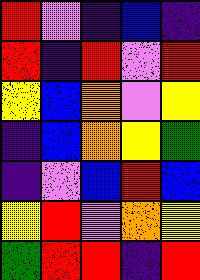[["red", "violet", "indigo", "blue", "indigo"], ["red", "indigo", "red", "violet", "red"], ["yellow", "blue", "orange", "violet", "yellow"], ["indigo", "blue", "orange", "yellow", "green"], ["indigo", "violet", "blue", "red", "blue"], ["yellow", "red", "violet", "orange", "yellow"], ["green", "red", "red", "indigo", "red"]]